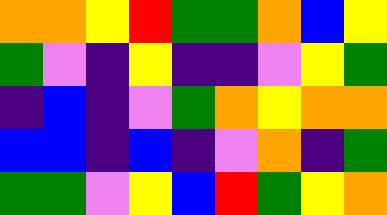[["orange", "orange", "yellow", "red", "green", "green", "orange", "blue", "yellow"], ["green", "violet", "indigo", "yellow", "indigo", "indigo", "violet", "yellow", "green"], ["indigo", "blue", "indigo", "violet", "green", "orange", "yellow", "orange", "orange"], ["blue", "blue", "indigo", "blue", "indigo", "violet", "orange", "indigo", "green"], ["green", "green", "violet", "yellow", "blue", "red", "green", "yellow", "orange"]]